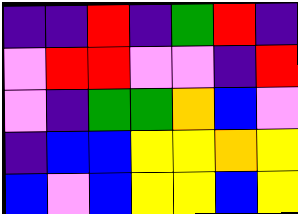[["indigo", "indigo", "red", "indigo", "green", "red", "indigo"], ["violet", "red", "red", "violet", "violet", "indigo", "red"], ["violet", "indigo", "green", "green", "orange", "blue", "violet"], ["indigo", "blue", "blue", "yellow", "yellow", "orange", "yellow"], ["blue", "violet", "blue", "yellow", "yellow", "blue", "yellow"]]